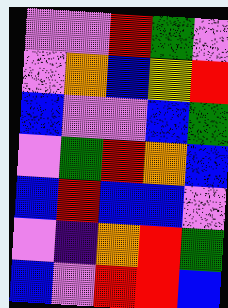[["violet", "violet", "red", "green", "violet"], ["violet", "orange", "blue", "yellow", "red"], ["blue", "violet", "violet", "blue", "green"], ["violet", "green", "red", "orange", "blue"], ["blue", "red", "blue", "blue", "violet"], ["violet", "indigo", "orange", "red", "green"], ["blue", "violet", "red", "red", "blue"]]